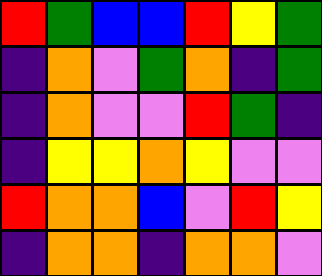[["red", "green", "blue", "blue", "red", "yellow", "green"], ["indigo", "orange", "violet", "green", "orange", "indigo", "green"], ["indigo", "orange", "violet", "violet", "red", "green", "indigo"], ["indigo", "yellow", "yellow", "orange", "yellow", "violet", "violet"], ["red", "orange", "orange", "blue", "violet", "red", "yellow"], ["indigo", "orange", "orange", "indigo", "orange", "orange", "violet"]]